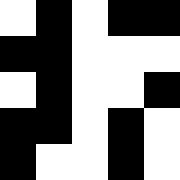[["white", "black", "white", "black", "black"], ["black", "black", "white", "white", "white"], ["white", "black", "white", "white", "black"], ["black", "black", "white", "black", "white"], ["black", "white", "white", "black", "white"]]